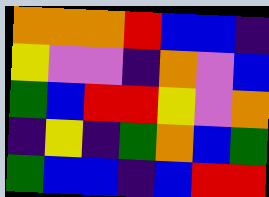[["orange", "orange", "orange", "red", "blue", "blue", "indigo"], ["yellow", "violet", "violet", "indigo", "orange", "violet", "blue"], ["green", "blue", "red", "red", "yellow", "violet", "orange"], ["indigo", "yellow", "indigo", "green", "orange", "blue", "green"], ["green", "blue", "blue", "indigo", "blue", "red", "red"]]